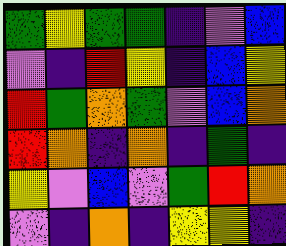[["green", "yellow", "green", "green", "indigo", "violet", "blue"], ["violet", "indigo", "red", "yellow", "indigo", "blue", "yellow"], ["red", "green", "orange", "green", "violet", "blue", "orange"], ["red", "orange", "indigo", "orange", "indigo", "green", "indigo"], ["yellow", "violet", "blue", "violet", "green", "red", "orange"], ["violet", "indigo", "orange", "indigo", "yellow", "yellow", "indigo"]]